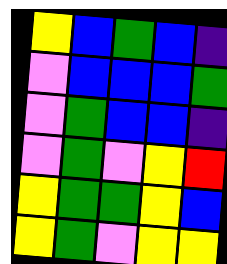[["yellow", "blue", "green", "blue", "indigo"], ["violet", "blue", "blue", "blue", "green"], ["violet", "green", "blue", "blue", "indigo"], ["violet", "green", "violet", "yellow", "red"], ["yellow", "green", "green", "yellow", "blue"], ["yellow", "green", "violet", "yellow", "yellow"]]